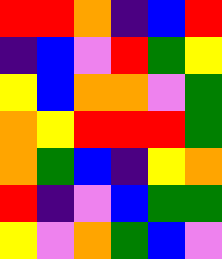[["red", "red", "orange", "indigo", "blue", "red"], ["indigo", "blue", "violet", "red", "green", "yellow"], ["yellow", "blue", "orange", "orange", "violet", "green"], ["orange", "yellow", "red", "red", "red", "green"], ["orange", "green", "blue", "indigo", "yellow", "orange"], ["red", "indigo", "violet", "blue", "green", "green"], ["yellow", "violet", "orange", "green", "blue", "violet"]]